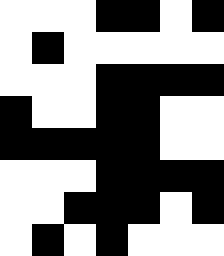[["white", "white", "white", "black", "black", "white", "black"], ["white", "black", "white", "white", "white", "white", "white"], ["white", "white", "white", "black", "black", "black", "black"], ["black", "white", "white", "black", "black", "white", "white"], ["black", "black", "black", "black", "black", "white", "white"], ["white", "white", "white", "black", "black", "black", "black"], ["white", "white", "black", "black", "black", "white", "black"], ["white", "black", "white", "black", "white", "white", "white"]]